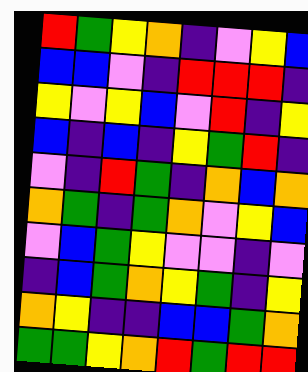[["red", "green", "yellow", "orange", "indigo", "violet", "yellow", "blue"], ["blue", "blue", "violet", "indigo", "red", "red", "red", "indigo"], ["yellow", "violet", "yellow", "blue", "violet", "red", "indigo", "yellow"], ["blue", "indigo", "blue", "indigo", "yellow", "green", "red", "indigo"], ["violet", "indigo", "red", "green", "indigo", "orange", "blue", "orange"], ["orange", "green", "indigo", "green", "orange", "violet", "yellow", "blue"], ["violet", "blue", "green", "yellow", "violet", "violet", "indigo", "violet"], ["indigo", "blue", "green", "orange", "yellow", "green", "indigo", "yellow"], ["orange", "yellow", "indigo", "indigo", "blue", "blue", "green", "orange"], ["green", "green", "yellow", "orange", "red", "green", "red", "red"]]